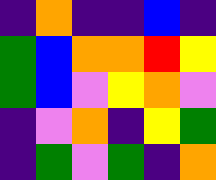[["indigo", "orange", "indigo", "indigo", "blue", "indigo"], ["green", "blue", "orange", "orange", "red", "yellow"], ["green", "blue", "violet", "yellow", "orange", "violet"], ["indigo", "violet", "orange", "indigo", "yellow", "green"], ["indigo", "green", "violet", "green", "indigo", "orange"]]